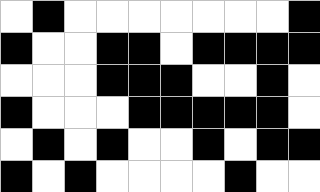[["white", "black", "white", "white", "white", "white", "white", "white", "white", "black"], ["black", "white", "white", "black", "black", "white", "black", "black", "black", "black"], ["white", "white", "white", "black", "black", "black", "white", "white", "black", "white"], ["black", "white", "white", "white", "black", "black", "black", "black", "black", "white"], ["white", "black", "white", "black", "white", "white", "black", "white", "black", "black"], ["black", "white", "black", "white", "white", "white", "white", "black", "white", "white"]]